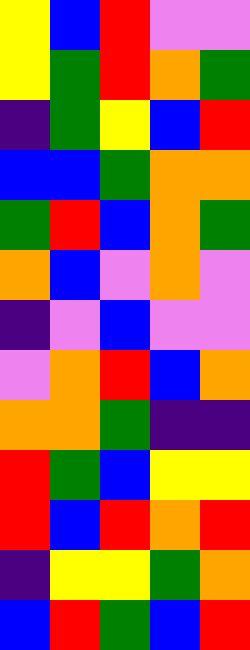[["yellow", "blue", "red", "violet", "violet"], ["yellow", "green", "red", "orange", "green"], ["indigo", "green", "yellow", "blue", "red"], ["blue", "blue", "green", "orange", "orange"], ["green", "red", "blue", "orange", "green"], ["orange", "blue", "violet", "orange", "violet"], ["indigo", "violet", "blue", "violet", "violet"], ["violet", "orange", "red", "blue", "orange"], ["orange", "orange", "green", "indigo", "indigo"], ["red", "green", "blue", "yellow", "yellow"], ["red", "blue", "red", "orange", "red"], ["indigo", "yellow", "yellow", "green", "orange"], ["blue", "red", "green", "blue", "red"]]